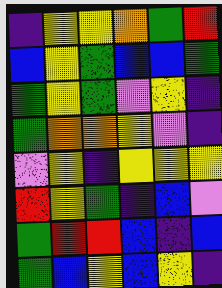[["indigo", "yellow", "yellow", "orange", "green", "red"], ["blue", "yellow", "green", "blue", "blue", "green"], ["green", "yellow", "green", "violet", "yellow", "indigo"], ["green", "orange", "orange", "yellow", "violet", "indigo"], ["violet", "yellow", "indigo", "yellow", "yellow", "yellow"], ["red", "yellow", "green", "indigo", "blue", "violet"], ["green", "red", "red", "blue", "indigo", "blue"], ["green", "blue", "yellow", "blue", "yellow", "indigo"]]